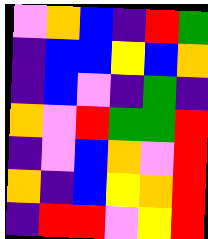[["violet", "orange", "blue", "indigo", "red", "green"], ["indigo", "blue", "blue", "yellow", "blue", "orange"], ["indigo", "blue", "violet", "indigo", "green", "indigo"], ["orange", "violet", "red", "green", "green", "red"], ["indigo", "violet", "blue", "orange", "violet", "red"], ["orange", "indigo", "blue", "yellow", "orange", "red"], ["indigo", "red", "red", "violet", "yellow", "red"]]